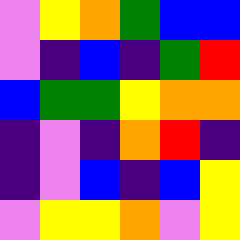[["violet", "yellow", "orange", "green", "blue", "blue"], ["violet", "indigo", "blue", "indigo", "green", "red"], ["blue", "green", "green", "yellow", "orange", "orange"], ["indigo", "violet", "indigo", "orange", "red", "indigo"], ["indigo", "violet", "blue", "indigo", "blue", "yellow"], ["violet", "yellow", "yellow", "orange", "violet", "yellow"]]